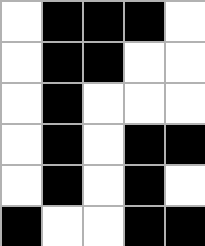[["white", "black", "black", "black", "white"], ["white", "black", "black", "white", "white"], ["white", "black", "white", "white", "white"], ["white", "black", "white", "black", "black"], ["white", "black", "white", "black", "white"], ["black", "white", "white", "black", "black"]]